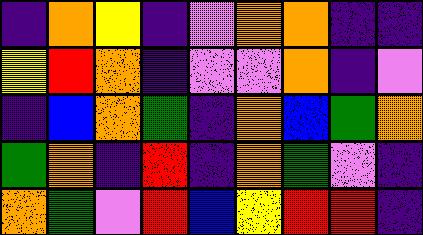[["indigo", "orange", "yellow", "indigo", "violet", "orange", "orange", "indigo", "indigo"], ["yellow", "red", "orange", "indigo", "violet", "violet", "orange", "indigo", "violet"], ["indigo", "blue", "orange", "green", "indigo", "orange", "blue", "green", "orange"], ["green", "orange", "indigo", "red", "indigo", "orange", "green", "violet", "indigo"], ["orange", "green", "violet", "red", "blue", "yellow", "red", "red", "indigo"]]